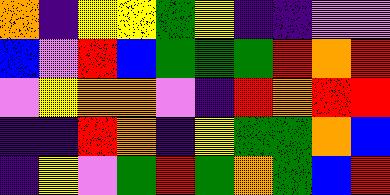[["orange", "indigo", "yellow", "yellow", "green", "yellow", "indigo", "indigo", "violet", "violet"], ["blue", "violet", "red", "blue", "green", "green", "green", "red", "orange", "red"], ["violet", "yellow", "orange", "orange", "violet", "indigo", "red", "orange", "red", "red"], ["indigo", "indigo", "red", "orange", "indigo", "yellow", "green", "green", "orange", "blue"], ["indigo", "yellow", "violet", "green", "red", "green", "orange", "green", "blue", "red"]]